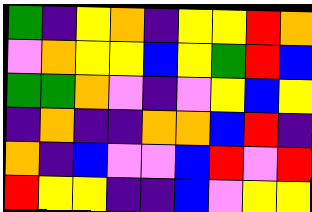[["green", "indigo", "yellow", "orange", "indigo", "yellow", "yellow", "red", "orange"], ["violet", "orange", "yellow", "yellow", "blue", "yellow", "green", "red", "blue"], ["green", "green", "orange", "violet", "indigo", "violet", "yellow", "blue", "yellow"], ["indigo", "orange", "indigo", "indigo", "orange", "orange", "blue", "red", "indigo"], ["orange", "indigo", "blue", "violet", "violet", "blue", "red", "violet", "red"], ["red", "yellow", "yellow", "indigo", "indigo", "blue", "violet", "yellow", "yellow"]]